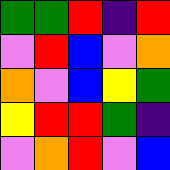[["green", "green", "red", "indigo", "red"], ["violet", "red", "blue", "violet", "orange"], ["orange", "violet", "blue", "yellow", "green"], ["yellow", "red", "red", "green", "indigo"], ["violet", "orange", "red", "violet", "blue"]]